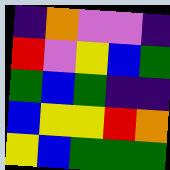[["indigo", "orange", "violet", "violet", "indigo"], ["red", "violet", "yellow", "blue", "green"], ["green", "blue", "green", "indigo", "indigo"], ["blue", "yellow", "yellow", "red", "orange"], ["yellow", "blue", "green", "green", "green"]]